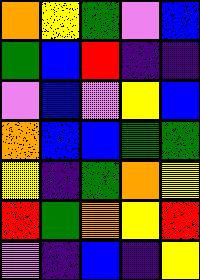[["orange", "yellow", "green", "violet", "blue"], ["green", "blue", "red", "indigo", "indigo"], ["violet", "blue", "violet", "yellow", "blue"], ["orange", "blue", "blue", "green", "green"], ["yellow", "indigo", "green", "orange", "yellow"], ["red", "green", "orange", "yellow", "red"], ["violet", "indigo", "blue", "indigo", "yellow"]]